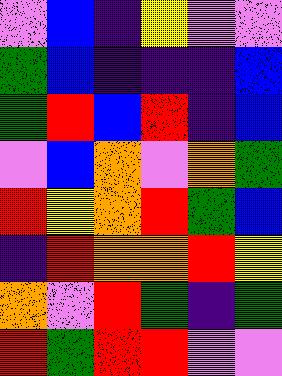[["violet", "blue", "indigo", "yellow", "violet", "violet"], ["green", "blue", "indigo", "indigo", "indigo", "blue"], ["green", "red", "blue", "red", "indigo", "blue"], ["violet", "blue", "orange", "violet", "orange", "green"], ["red", "yellow", "orange", "red", "green", "blue"], ["indigo", "red", "orange", "orange", "red", "yellow"], ["orange", "violet", "red", "green", "indigo", "green"], ["red", "green", "red", "red", "violet", "violet"]]